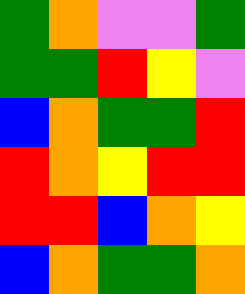[["green", "orange", "violet", "violet", "green"], ["green", "green", "red", "yellow", "violet"], ["blue", "orange", "green", "green", "red"], ["red", "orange", "yellow", "red", "red"], ["red", "red", "blue", "orange", "yellow"], ["blue", "orange", "green", "green", "orange"]]